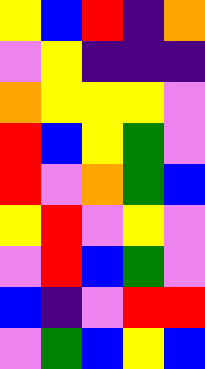[["yellow", "blue", "red", "indigo", "orange"], ["violet", "yellow", "indigo", "indigo", "indigo"], ["orange", "yellow", "yellow", "yellow", "violet"], ["red", "blue", "yellow", "green", "violet"], ["red", "violet", "orange", "green", "blue"], ["yellow", "red", "violet", "yellow", "violet"], ["violet", "red", "blue", "green", "violet"], ["blue", "indigo", "violet", "red", "red"], ["violet", "green", "blue", "yellow", "blue"]]